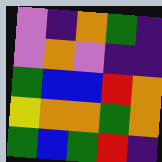[["violet", "indigo", "orange", "green", "indigo"], ["violet", "orange", "violet", "indigo", "indigo"], ["green", "blue", "blue", "red", "orange"], ["yellow", "orange", "orange", "green", "orange"], ["green", "blue", "green", "red", "indigo"]]